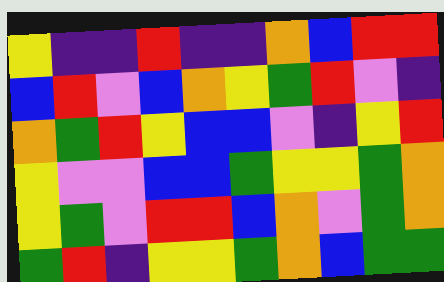[["yellow", "indigo", "indigo", "red", "indigo", "indigo", "orange", "blue", "red", "red"], ["blue", "red", "violet", "blue", "orange", "yellow", "green", "red", "violet", "indigo"], ["orange", "green", "red", "yellow", "blue", "blue", "violet", "indigo", "yellow", "red"], ["yellow", "violet", "violet", "blue", "blue", "green", "yellow", "yellow", "green", "orange"], ["yellow", "green", "violet", "red", "red", "blue", "orange", "violet", "green", "orange"], ["green", "red", "indigo", "yellow", "yellow", "green", "orange", "blue", "green", "green"]]